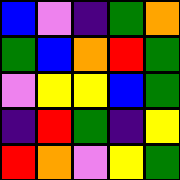[["blue", "violet", "indigo", "green", "orange"], ["green", "blue", "orange", "red", "green"], ["violet", "yellow", "yellow", "blue", "green"], ["indigo", "red", "green", "indigo", "yellow"], ["red", "orange", "violet", "yellow", "green"]]